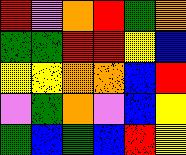[["red", "violet", "orange", "red", "green", "orange"], ["green", "green", "red", "red", "yellow", "blue"], ["yellow", "yellow", "orange", "orange", "blue", "red"], ["violet", "green", "orange", "violet", "blue", "yellow"], ["green", "blue", "green", "blue", "red", "yellow"]]